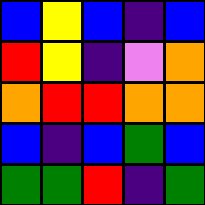[["blue", "yellow", "blue", "indigo", "blue"], ["red", "yellow", "indigo", "violet", "orange"], ["orange", "red", "red", "orange", "orange"], ["blue", "indigo", "blue", "green", "blue"], ["green", "green", "red", "indigo", "green"]]